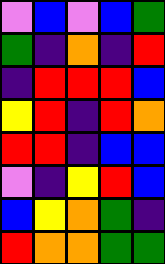[["violet", "blue", "violet", "blue", "green"], ["green", "indigo", "orange", "indigo", "red"], ["indigo", "red", "red", "red", "blue"], ["yellow", "red", "indigo", "red", "orange"], ["red", "red", "indigo", "blue", "blue"], ["violet", "indigo", "yellow", "red", "blue"], ["blue", "yellow", "orange", "green", "indigo"], ["red", "orange", "orange", "green", "green"]]